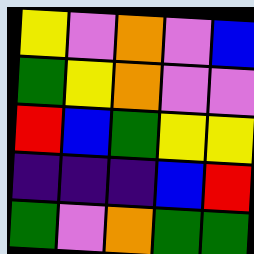[["yellow", "violet", "orange", "violet", "blue"], ["green", "yellow", "orange", "violet", "violet"], ["red", "blue", "green", "yellow", "yellow"], ["indigo", "indigo", "indigo", "blue", "red"], ["green", "violet", "orange", "green", "green"]]